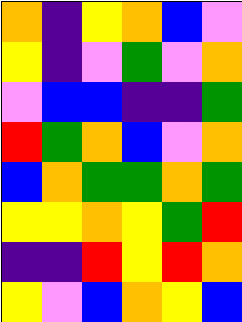[["orange", "indigo", "yellow", "orange", "blue", "violet"], ["yellow", "indigo", "violet", "green", "violet", "orange"], ["violet", "blue", "blue", "indigo", "indigo", "green"], ["red", "green", "orange", "blue", "violet", "orange"], ["blue", "orange", "green", "green", "orange", "green"], ["yellow", "yellow", "orange", "yellow", "green", "red"], ["indigo", "indigo", "red", "yellow", "red", "orange"], ["yellow", "violet", "blue", "orange", "yellow", "blue"]]